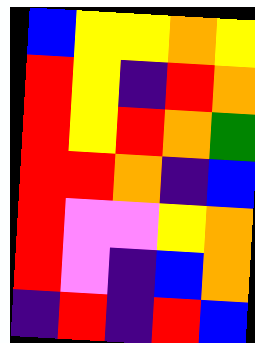[["blue", "yellow", "yellow", "orange", "yellow"], ["red", "yellow", "indigo", "red", "orange"], ["red", "yellow", "red", "orange", "green"], ["red", "red", "orange", "indigo", "blue"], ["red", "violet", "violet", "yellow", "orange"], ["red", "violet", "indigo", "blue", "orange"], ["indigo", "red", "indigo", "red", "blue"]]